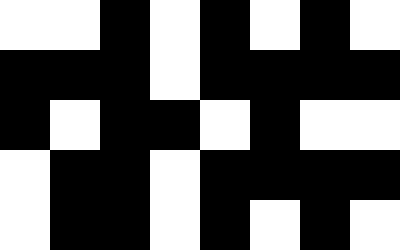[["white", "white", "black", "white", "black", "white", "black", "white"], ["black", "black", "black", "white", "black", "black", "black", "black"], ["black", "white", "black", "black", "white", "black", "white", "white"], ["white", "black", "black", "white", "black", "black", "black", "black"], ["white", "black", "black", "white", "black", "white", "black", "white"]]